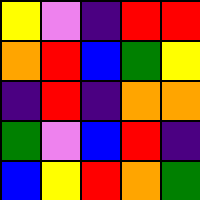[["yellow", "violet", "indigo", "red", "red"], ["orange", "red", "blue", "green", "yellow"], ["indigo", "red", "indigo", "orange", "orange"], ["green", "violet", "blue", "red", "indigo"], ["blue", "yellow", "red", "orange", "green"]]